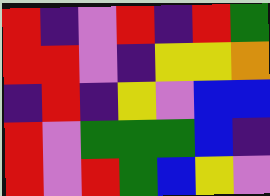[["red", "indigo", "violet", "red", "indigo", "red", "green"], ["red", "red", "violet", "indigo", "yellow", "yellow", "orange"], ["indigo", "red", "indigo", "yellow", "violet", "blue", "blue"], ["red", "violet", "green", "green", "green", "blue", "indigo"], ["red", "violet", "red", "green", "blue", "yellow", "violet"]]